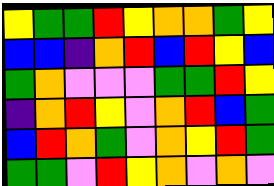[["yellow", "green", "green", "red", "yellow", "orange", "orange", "green", "yellow"], ["blue", "blue", "indigo", "orange", "red", "blue", "red", "yellow", "blue"], ["green", "orange", "violet", "violet", "violet", "green", "green", "red", "yellow"], ["indigo", "orange", "red", "yellow", "violet", "orange", "red", "blue", "green"], ["blue", "red", "orange", "green", "violet", "orange", "yellow", "red", "green"], ["green", "green", "violet", "red", "yellow", "orange", "violet", "orange", "violet"]]